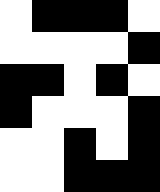[["white", "black", "black", "black", "white"], ["white", "white", "white", "white", "black"], ["black", "black", "white", "black", "white"], ["black", "white", "white", "white", "black"], ["white", "white", "black", "white", "black"], ["white", "white", "black", "black", "black"]]